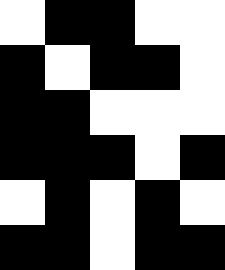[["white", "black", "black", "white", "white"], ["black", "white", "black", "black", "white"], ["black", "black", "white", "white", "white"], ["black", "black", "black", "white", "black"], ["white", "black", "white", "black", "white"], ["black", "black", "white", "black", "black"]]